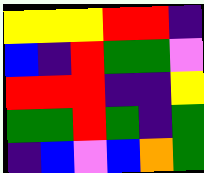[["yellow", "yellow", "yellow", "red", "red", "indigo"], ["blue", "indigo", "red", "green", "green", "violet"], ["red", "red", "red", "indigo", "indigo", "yellow"], ["green", "green", "red", "green", "indigo", "green"], ["indigo", "blue", "violet", "blue", "orange", "green"]]